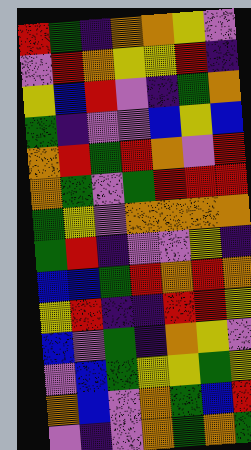[["red", "green", "indigo", "orange", "orange", "yellow", "violet"], ["violet", "red", "orange", "yellow", "yellow", "red", "indigo"], ["yellow", "blue", "red", "violet", "indigo", "green", "orange"], ["green", "indigo", "violet", "violet", "blue", "yellow", "blue"], ["orange", "red", "green", "red", "orange", "violet", "red"], ["orange", "green", "violet", "green", "red", "red", "red"], ["green", "yellow", "violet", "orange", "orange", "orange", "orange"], ["green", "red", "indigo", "violet", "violet", "yellow", "indigo"], ["blue", "blue", "green", "red", "orange", "red", "orange"], ["yellow", "red", "indigo", "indigo", "red", "red", "yellow"], ["blue", "violet", "green", "indigo", "orange", "yellow", "violet"], ["violet", "blue", "green", "yellow", "yellow", "green", "yellow"], ["orange", "blue", "violet", "orange", "green", "blue", "red"], ["violet", "indigo", "violet", "orange", "green", "orange", "green"]]